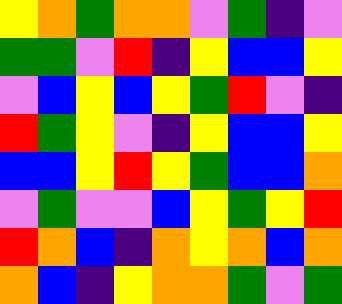[["yellow", "orange", "green", "orange", "orange", "violet", "green", "indigo", "violet"], ["green", "green", "violet", "red", "indigo", "yellow", "blue", "blue", "yellow"], ["violet", "blue", "yellow", "blue", "yellow", "green", "red", "violet", "indigo"], ["red", "green", "yellow", "violet", "indigo", "yellow", "blue", "blue", "yellow"], ["blue", "blue", "yellow", "red", "yellow", "green", "blue", "blue", "orange"], ["violet", "green", "violet", "violet", "blue", "yellow", "green", "yellow", "red"], ["red", "orange", "blue", "indigo", "orange", "yellow", "orange", "blue", "orange"], ["orange", "blue", "indigo", "yellow", "orange", "orange", "green", "violet", "green"]]